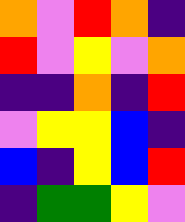[["orange", "violet", "red", "orange", "indigo"], ["red", "violet", "yellow", "violet", "orange"], ["indigo", "indigo", "orange", "indigo", "red"], ["violet", "yellow", "yellow", "blue", "indigo"], ["blue", "indigo", "yellow", "blue", "red"], ["indigo", "green", "green", "yellow", "violet"]]